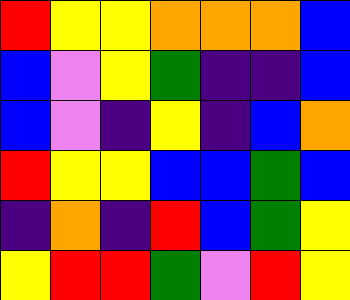[["red", "yellow", "yellow", "orange", "orange", "orange", "blue"], ["blue", "violet", "yellow", "green", "indigo", "indigo", "blue"], ["blue", "violet", "indigo", "yellow", "indigo", "blue", "orange"], ["red", "yellow", "yellow", "blue", "blue", "green", "blue"], ["indigo", "orange", "indigo", "red", "blue", "green", "yellow"], ["yellow", "red", "red", "green", "violet", "red", "yellow"]]